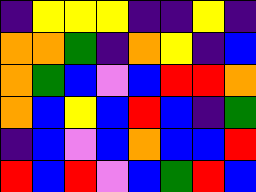[["indigo", "yellow", "yellow", "yellow", "indigo", "indigo", "yellow", "indigo"], ["orange", "orange", "green", "indigo", "orange", "yellow", "indigo", "blue"], ["orange", "green", "blue", "violet", "blue", "red", "red", "orange"], ["orange", "blue", "yellow", "blue", "red", "blue", "indigo", "green"], ["indigo", "blue", "violet", "blue", "orange", "blue", "blue", "red"], ["red", "blue", "red", "violet", "blue", "green", "red", "blue"]]